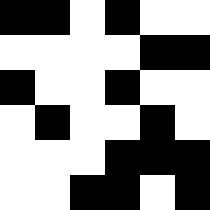[["black", "black", "white", "black", "white", "white"], ["white", "white", "white", "white", "black", "black"], ["black", "white", "white", "black", "white", "white"], ["white", "black", "white", "white", "black", "white"], ["white", "white", "white", "black", "black", "black"], ["white", "white", "black", "black", "white", "black"]]